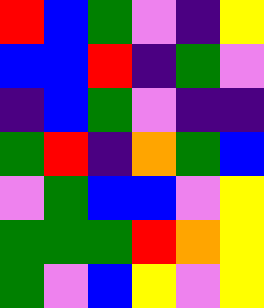[["red", "blue", "green", "violet", "indigo", "yellow"], ["blue", "blue", "red", "indigo", "green", "violet"], ["indigo", "blue", "green", "violet", "indigo", "indigo"], ["green", "red", "indigo", "orange", "green", "blue"], ["violet", "green", "blue", "blue", "violet", "yellow"], ["green", "green", "green", "red", "orange", "yellow"], ["green", "violet", "blue", "yellow", "violet", "yellow"]]